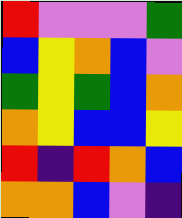[["red", "violet", "violet", "violet", "green"], ["blue", "yellow", "orange", "blue", "violet"], ["green", "yellow", "green", "blue", "orange"], ["orange", "yellow", "blue", "blue", "yellow"], ["red", "indigo", "red", "orange", "blue"], ["orange", "orange", "blue", "violet", "indigo"]]